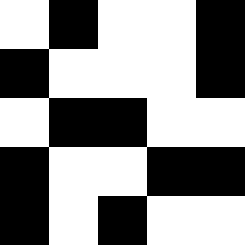[["white", "black", "white", "white", "black"], ["black", "white", "white", "white", "black"], ["white", "black", "black", "white", "white"], ["black", "white", "white", "black", "black"], ["black", "white", "black", "white", "white"]]